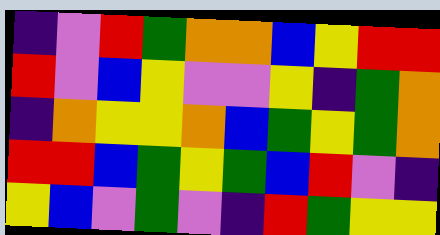[["indigo", "violet", "red", "green", "orange", "orange", "blue", "yellow", "red", "red"], ["red", "violet", "blue", "yellow", "violet", "violet", "yellow", "indigo", "green", "orange"], ["indigo", "orange", "yellow", "yellow", "orange", "blue", "green", "yellow", "green", "orange"], ["red", "red", "blue", "green", "yellow", "green", "blue", "red", "violet", "indigo"], ["yellow", "blue", "violet", "green", "violet", "indigo", "red", "green", "yellow", "yellow"]]